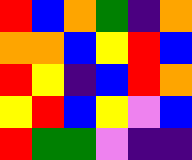[["red", "blue", "orange", "green", "indigo", "orange"], ["orange", "orange", "blue", "yellow", "red", "blue"], ["red", "yellow", "indigo", "blue", "red", "orange"], ["yellow", "red", "blue", "yellow", "violet", "blue"], ["red", "green", "green", "violet", "indigo", "indigo"]]